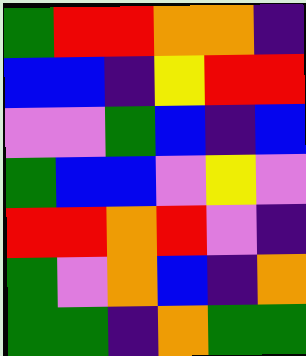[["green", "red", "red", "orange", "orange", "indigo"], ["blue", "blue", "indigo", "yellow", "red", "red"], ["violet", "violet", "green", "blue", "indigo", "blue"], ["green", "blue", "blue", "violet", "yellow", "violet"], ["red", "red", "orange", "red", "violet", "indigo"], ["green", "violet", "orange", "blue", "indigo", "orange"], ["green", "green", "indigo", "orange", "green", "green"]]